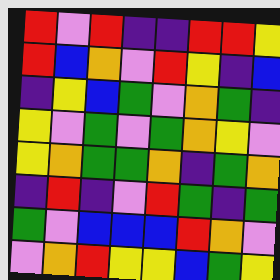[["red", "violet", "red", "indigo", "indigo", "red", "red", "yellow"], ["red", "blue", "orange", "violet", "red", "yellow", "indigo", "blue"], ["indigo", "yellow", "blue", "green", "violet", "orange", "green", "indigo"], ["yellow", "violet", "green", "violet", "green", "orange", "yellow", "violet"], ["yellow", "orange", "green", "green", "orange", "indigo", "green", "orange"], ["indigo", "red", "indigo", "violet", "red", "green", "indigo", "green"], ["green", "violet", "blue", "blue", "blue", "red", "orange", "violet"], ["violet", "orange", "red", "yellow", "yellow", "blue", "green", "yellow"]]